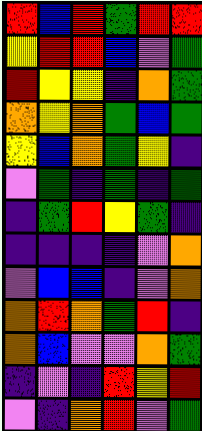[["red", "blue", "red", "green", "red", "red"], ["yellow", "red", "red", "blue", "violet", "green"], ["red", "yellow", "yellow", "indigo", "orange", "green"], ["orange", "yellow", "orange", "green", "blue", "green"], ["yellow", "blue", "orange", "green", "yellow", "indigo"], ["violet", "green", "indigo", "green", "indigo", "green"], ["indigo", "green", "red", "yellow", "green", "indigo"], ["indigo", "indigo", "indigo", "indigo", "violet", "orange"], ["violet", "blue", "blue", "indigo", "violet", "orange"], ["orange", "red", "orange", "green", "red", "indigo"], ["orange", "blue", "violet", "violet", "orange", "green"], ["indigo", "violet", "indigo", "red", "yellow", "red"], ["violet", "indigo", "orange", "red", "violet", "green"]]